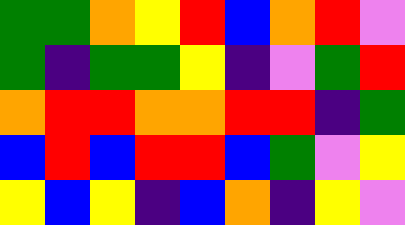[["green", "green", "orange", "yellow", "red", "blue", "orange", "red", "violet"], ["green", "indigo", "green", "green", "yellow", "indigo", "violet", "green", "red"], ["orange", "red", "red", "orange", "orange", "red", "red", "indigo", "green"], ["blue", "red", "blue", "red", "red", "blue", "green", "violet", "yellow"], ["yellow", "blue", "yellow", "indigo", "blue", "orange", "indigo", "yellow", "violet"]]